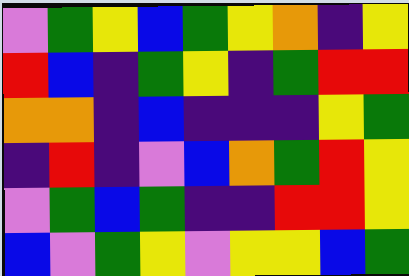[["violet", "green", "yellow", "blue", "green", "yellow", "orange", "indigo", "yellow"], ["red", "blue", "indigo", "green", "yellow", "indigo", "green", "red", "red"], ["orange", "orange", "indigo", "blue", "indigo", "indigo", "indigo", "yellow", "green"], ["indigo", "red", "indigo", "violet", "blue", "orange", "green", "red", "yellow"], ["violet", "green", "blue", "green", "indigo", "indigo", "red", "red", "yellow"], ["blue", "violet", "green", "yellow", "violet", "yellow", "yellow", "blue", "green"]]